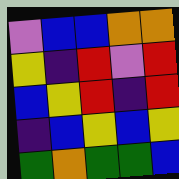[["violet", "blue", "blue", "orange", "orange"], ["yellow", "indigo", "red", "violet", "red"], ["blue", "yellow", "red", "indigo", "red"], ["indigo", "blue", "yellow", "blue", "yellow"], ["green", "orange", "green", "green", "blue"]]